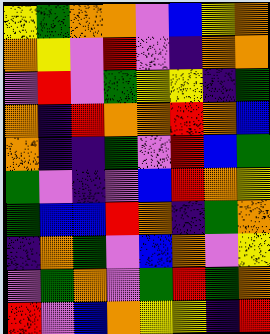[["yellow", "green", "orange", "orange", "violet", "blue", "yellow", "orange"], ["orange", "yellow", "violet", "red", "violet", "indigo", "orange", "orange"], ["violet", "red", "violet", "green", "yellow", "yellow", "indigo", "green"], ["orange", "indigo", "red", "orange", "orange", "red", "orange", "blue"], ["orange", "indigo", "indigo", "green", "violet", "red", "blue", "green"], ["green", "violet", "indigo", "violet", "blue", "red", "orange", "yellow"], ["green", "blue", "blue", "red", "orange", "indigo", "green", "orange"], ["indigo", "orange", "green", "violet", "blue", "orange", "violet", "yellow"], ["violet", "green", "orange", "violet", "green", "red", "green", "orange"], ["red", "violet", "blue", "orange", "yellow", "yellow", "indigo", "red"]]